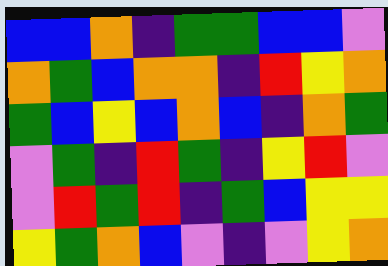[["blue", "blue", "orange", "indigo", "green", "green", "blue", "blue", "violet"], ["orange", "green", "blue", "orange", "orange", "indigo", "red", "yellow", "orange"], ["green", "blue", "yellow", "blue", "orange", "blue", "indigo", "orange", "green"], ["violet", "green", "indigo", "red", "green", "indigo", "yellow", "red", "violet"], ["violet", "red", "green", "red", "indigo", "green", "blue", "yellow", "yellow"], ["yellow", "green", "orange", "blue", "violet", "indigo", "violet", "yellow", "orange"]]